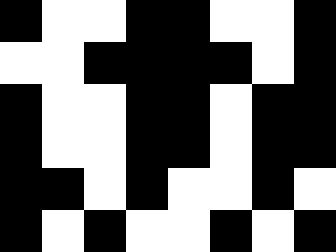[["black", "white", "white", "black", "black", "white", "white", "black"], ["white", "white", "black", "black", "black", "black", "white", "black"], ["black", "white", "white", "black", "black", "white", "black", "black"], ["black", "white", "white", "black", "black", "white", "black", "black"], ["black", "black", "white", "black", "white", "white", "black", "white"], ["black", "white", "black", "white", "white", "black", "white", "black"]]